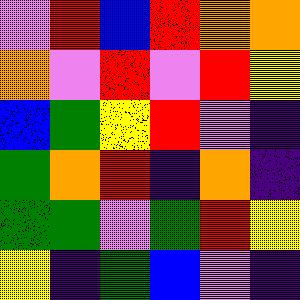[["violet", "red", "blue", "red", "orange", "orange"], ["orange", "violet", "red", "violet", "red", "yellow"], ["blue", "green", "yellow", "red", "violet", "indigo"], ["green", "orange", "red", "indigo", "orange", "indigo"], ["green", "green", "violet", "green", "red", "yellow"], ["yellow", "indigo", "green", "blue", "violet", "indigo"]]